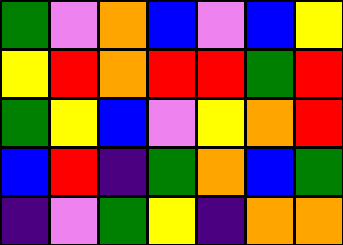[["green", "violet", "orange", "blue", "violet", "blue", "yellow"], ["yellow", "red", "orange", "red", "red", "green", "red"], ["green", "yellow", "blue", "violet", "yellow", "orange", "red"], ["blue", "red", "indigo", "green", "orange", "blue", "green"], ["indigo", "violet", "green", "yellow", "indigo", "orange", "orange"]]